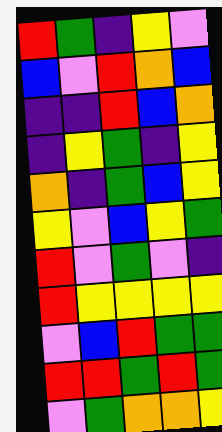[["red", "green", "indigo", "yellow", "violet"], ["blue", "violet", "red", "orange", "blue"], ["indigo", "indigo", "red", "blue", "orange"], ["indigo", "yellow", "green", "indigo", "yellow"], ["orange", "indigo", "green", "blue", "yellow"], ["yellow", "violet", "blue", "yellow", "green"], ["red", "violet", "green", "violet", "indigo"], ["red", "yellow", "yellow", "yellow", "yellow"], ["violet", "blue", "red", "green", "green"], ["red", "red", "green", "red", "green"], ["violet", "green", "orange", "orange", "yellow"]]